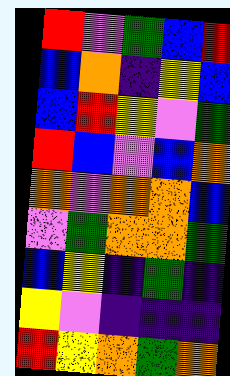[["red", "violet", "green", "blue", "red"], ["blue", "orange", "indigo", "yellow", "blue"], ["blue", "red", "yellow", "violet", "green"], ["red", "blue", "violet", "blue", "orange"], ["orange", "violet", "orange", "orange", "blue"], ["violet", "green", "orange", "orange", "green"], ["blue", "yellow", "indigo", "green", "indigo"], ["yellow", "violet", "indigo", "indigo", "indigo"], ["red", "yellow", "orange", "green", "orange"]]